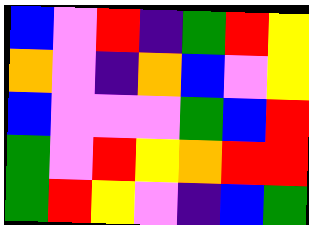[["blue", "violet", "red", "indigo", "green", "red", "yellow"], ["orange", "violet", "indigo", "orange", "blue", "violet", "yellow"], ["blue", "violet", "violet", "violet", "green", "blue", "red"], ["green", "violet", "red", "yellow", "orange", "red", "red"], ["green", "red", "yellow", "violet", "indigo", "blue", "green"]]